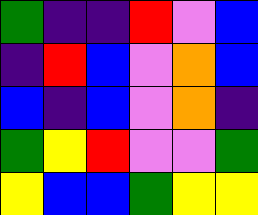[["green", "indigo", "indigo", "red", "violet", "blue"], ["indigo", "red", "blue", "violet", "orange", "blue"], ["blue", "indigo", "blue", "violet", "orange", "indigo"], ["green", "yellow", "red", "violet", "violet", "green"], ["yellow", "blue", "blue", "green", "yellow", "yellow"]]